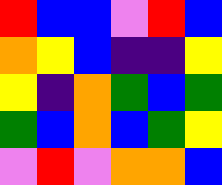[["red", "blue", "blue", "violet", "red", "blue"], ["orange", "yellow", "blue", "indigo", "indigo", "yellow"], ["yellow", "indigo", "orange", "green", "blue", "green"], ["green", "blue", "orange", "blue", "green", "yellow"], ["violet", "red", "violet", "orange", "orange", "blue"]]